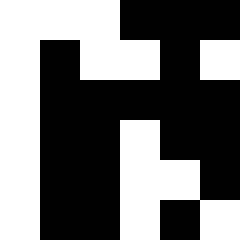[["white", "white", "white", "black", "black", "black"], ["white", "black", "white", "white", "black", "white"], ["white", "black", "black", "black", "black", "black"], ["white", "black", "black", "white", "black", "black"], ["white", "black", "black", "white", "white", "black"], ["white", "black", "black", "white", "black", "white"]]